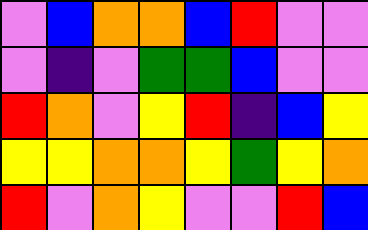[["violet", "blue", "orange", "orange", "blue", "red", "violet", "violet"], ["violet", "indigo", "violet", "green", "green", "blue", "violet", "violet"], ["red", "orange", "violet", "yellow", "red", "indigo", "blue", "yellow"], ["yellow", "yellow", "orange", "orange", "yellow", "green", "yellow", "orange"], ["red", "violet", "orange", "yellow", "violet", "violet", "red", "blue"]]